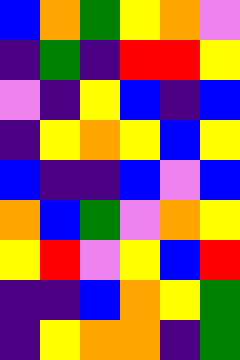[["blue", "orange", "green", "yellow", "orange", "violet"], ["indigo", "green", "indigo", "red", "red", "yellow"], ["violet", "indigo", "yellow", "blue", "indigo", "blue"], ["indigo", "yellow", "orange", "yellow", "blue", "yellow"], ["blue", "indigo", "indigo", "blue", "violet", "blue"], ["orange", "blue", "green", "violet", "orange", "yellow"], ["yellow", "red", "violet", "yellow", "blue", "red"], ["indigo", "indigo", "blue", "orange", "yellow", "green"], ["indigo", "yellow", "orange", "orange", "indigo", "green"]]